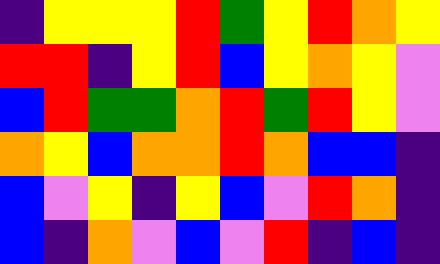[["indigo", "yellow", "yellow", "yellow", "red", "green", "yellow", "red", "orange", "yellow"], ["red", "red", "indigo", "yellow", "red", "blue", "yellow", "orange", "yellow", "violet"], ["blue", "red", "green", "green", "orange", "red", "green", "red", "yellow", "violet"], ["orange", "yellow", "blue", "orange", "orange", "red", "orange", "blue", "blue", "indigo"], ["blue", "violet", "yellow", "indigo", "yellow", "blue", "violet", "red", "orange", "indigo"], ["blue", "indigo", "orange", "violet", "blue", "violet", "red", "indigo", "blue", "indigo"]]